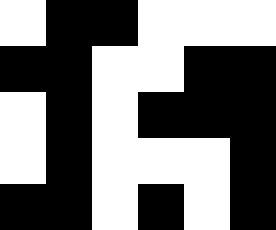[["white", "black", "black", "white", "white", "white"], ["black", "black", "white", "white", "black", "black"], ["white", "black", "white", "black", "black", "black"], ["white", "black", "white", "white", "white", "black"], ["black", "black", "white", "black", "white", "black"]]